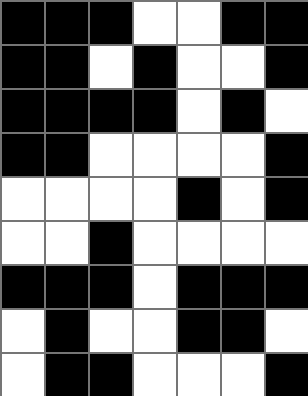[["black", "black", "black", "white", "white", "black", "black"], ["black", "black", "white", "black", "white", "white", "black"], ["black", "black", "black", "black", "white", "black", "white"], ["black", "black", "white", "white", "white", "white", "black"], ["white", "white", "white", "white", "black", "white", "black"], ["white", "white", "black", "white", "white", "white", "white"], ["black", "black", "black", "white", "black", "black", "black"], ["white", "black", "white", "white", "black", "black", "white"], ["white", "black", "black", "white", "white", "white", "black"]]